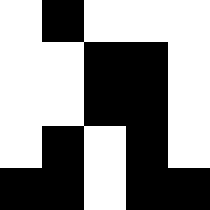[["white", "black", "white", "white", "white"], ["white", "white", "black", "black", "white"], ["white", "white", "black", "black", "white"], ["white", "black", "white", "black", "white"], ["black", "black", "white", "black", "black"]]